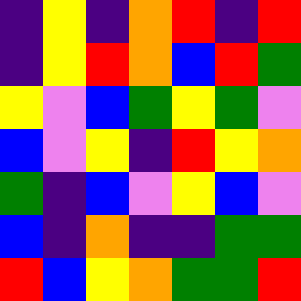[["indigo", "yellow", "indigo", "orange", "red", "indigo", "red"], ["indigo", "yellow", "red", "orange", "blue", "red", "green"], ["yellow", "violet", "blue", "green", "yellow", "green", "violet"], ["blue", "violet", "yellow", "indigo", "red", "yellow", "orange"], ["green", "indigo", "blue", "violet", "yellow", "blue", "violet"], ["blue", "indigo", "orange", "indigo", "indigo", "green", "green"], ["red", "blue", "yellow", "orange", "green", "green", "red"]]